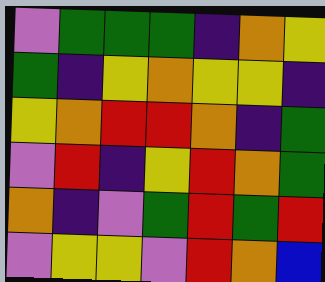[["violet", "green", "green", "green", "indigo", "orange", "yellow"], ["green", "indigo", "yellow", "orange", "yellow", "yellow", "indigo"], ["yellow", "orange", "red", "red", "orange", "indigo", "green"], ["violet", "red", "indigo", "yellow", "red", "orange", "green"], ["orange", "indigo", "violet", "green", "red", "green", "red"], ["violet", "yellow", "yellow", "violet", "red", "orange", "blue"]]